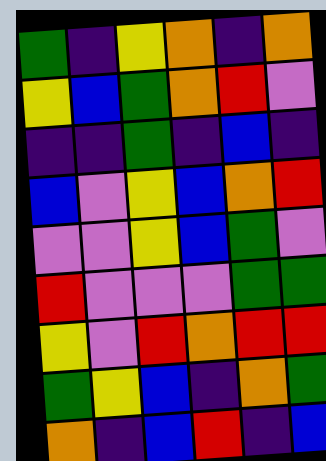[["green", "indigo", "yellow", "orange", "indigo", "orange"], ["yellow", "blue", "green", "orange", "red", "violet"], ["indigo", "indigo", "green", "indigo", "blue", "indigo"], ["blue", "violet", "yellow", "blue", "orange", "red"], ["violet", "violet", "yellow", "blue", "green", "violet"], ["red", "violet", "violet", "violet", "green", "green"], ["yellow", "violet", "red", "orange", "red", "red"], ["green", "yellow", "blue", "indigo", "orange", "green"], ["orange", "indigo", "blue", "red", "indigo", "blue"]]